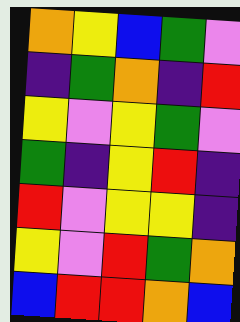[["orange", "yellow", "blue", "green", "violet"], ["indigo", "green", "orange", "indigo", "red"], ["yellow", "violet", "yellow", "green", "violet"], ["green", "indigo", "yellow", "red", "indigo"], ["red", "violet", "yellow", "yellow", "indigo"], ["yellow", "violet", "red", "green", "orange"], ["blue", "red", "red", "orange", "blue"]]